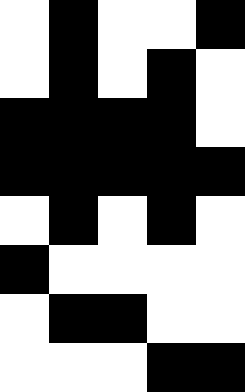[["white", "black", "white", "white", "black"], ["white", "black", "white", "black", "white"], ["black", "black", "black", "black", "white"], ["black", "black", "black", "black", "black"], ["white", "black", "white", "black", "white"], ["black", "white", "white", "white", "white"], ["white", "black", "black", "white", "white"], ["white", "white", "white", "black", "black"]]